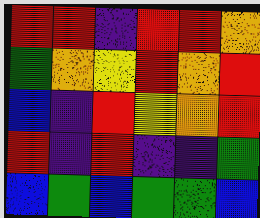[["red", "red", "indigo", "red", "red", "orange"], ["green", "orange", "yellow", "red", "orange", "red"], ["blue", "indigo", "red", "yellow", "orange", "red"], ["red", "indigo", "red", "indigo", "indigo", "green"], ["blue", "green", "blue", "green", "green", "blue"]]